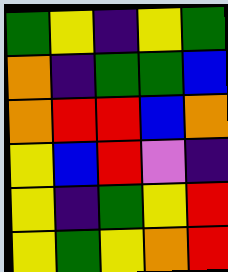[["green", "yellow", "indigo", "yellow", "green"], ["orange", "indigo", "green", "green", "blue"], ["orange", "red", "red", "blue", "orange"], ["yellow", "blue", "red", "violet", "indigo"], ["yellow", "indigo", "green", "yellow", "red"], ["yellow", "green", "yellow", "orange", "red"]]